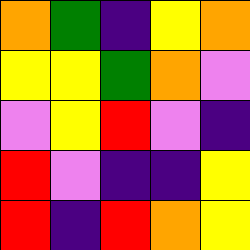[["orange", "green", "indigo", "yellow", "orange"], ["yellow", "yellow", "green", "orange", "violet"], ["violet", "yellow", "red", "violet", "indigo"], ["red", "violet", "indigo", "indigo", "yellow"], ["red", "indigo", "red", "orange", "yellow"]]